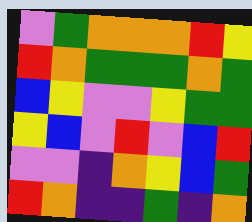[["violet", "green", "orange", "orange", "orange", "red", "yellow"], ["red", "orange", "green", "green", "green", "orange", "green"], ["blue", "yellow", "violet", "violet", "yellow", "green", "green"], ["yellow", "blue", "violet", "red", "violet", "blue", "red"], ["violet", "violet", "indigo", "orange", "yellow", "blue", "green"], ["red", "orange", "indigo", "indigo", "green", "indigo", "orange"]]